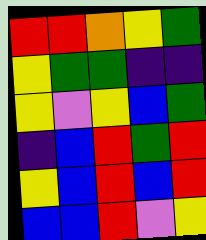[["red", "red", "orange", "yellow", "green"], ["yellow", "green", "green", "indigo", "indigo"], ["yellow", "violet", "yellow", "blue", "green"], ["indigo", "blue", "red", "green", "red"], ["yellow", "blue", "red", "blue", "red"], ["blue", "blue", "red", "violet", "yellow"]]